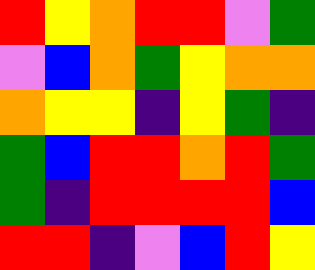[["red", "yellow", "orange", "red", "red", "violet", "green"], ["violet", "blue", "orange", "green", "yellow", "orange", "orange"], ["orange", "yellow", "yellow", "indigo", "yellow", "green", "indigo"], ["green", "blue", "red", "red", "orange", "red", "green"], ["green", "indigo", "red", "red", "red", "red", "blue"], ["red", "red", "indigo", "violet", "blue", "red", "yellow"]]